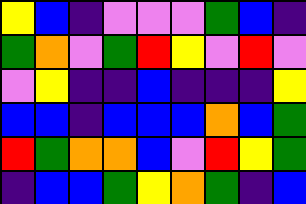[["yellow", "blue", "indigo", "violet", "violet", "violet", "green", "blue", "indigo"], ["green", "orange", "violet", "green", "red", "yellow", "violet", "red", "violet"], ["violet", "yellow", "indigo", "indigo", "blue", "indigo", "indigo", "indigo", "yellow"], ["blue", "blue", "indigo", "blue", "blue", "blue", "orange", "blue", "green"], ["red", "green", "orange", "orange", "blue", "violet", "red", "yellow", "green"], ["indigo", "blue", "blue", "green", "yellow", "orange", "green", "indigo", "blue"]]